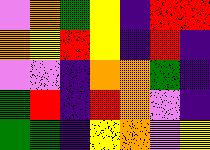[["violet", "orange", "green", "yellow", "indigo", "red", "red"], ["orange", "yellow", "red", "yellow", "indigo", "red", "indigo"], ["violet", "violet", "indigo", "orange", "orange", "green", "indigo"], ["green", "red", "indigo", "red", "orange", "violet", "indigo"], ["green", "green", "indigo", "yellow", "orange", "violet", "yellow"]]